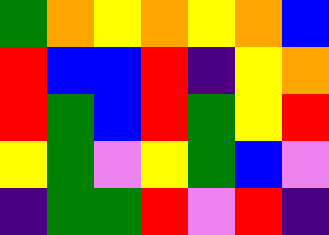[["green", "orange", "yellow", "orange", "yellow", "orange", "blue"], ["red", "blue", "blue", "red", "indigo", "yellow", "orange"], ["red", "green", "blue", "red", "green", "yellow", "red"], ["yellow", "green", "violet", "yellow", "green", "blue", "violet"], ["indigo", "green", "green", "red", "violet", "red", "indigo"]]